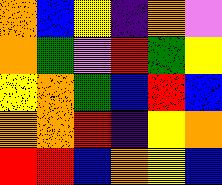[["orange", "blue", "yellow", "indigo", "orange", "violet"], ["orange", "green", "violet", "red", "green", "yellow"], ["yellow", "orange", "green", "blue", "red", "blue"], ["orange", "orange", "red", "indigo", "yellow", "orange"], ["red", "red", "blue", "orange", "yellow", "blue"]]